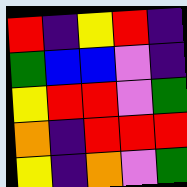[["red", "indigo", "yellow", "red", "indigo"], ["green", "blue", "blue", "violet", "indigo"], ["yellow", "red", "red", "violet", "green"], ["orange", "indigo", "red", "red", "red"], ["yellow", "indigo", "orange", "violet", "green"]]